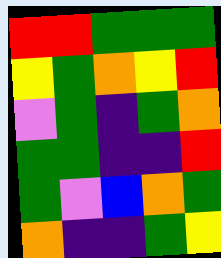[["red", "red", "green", "green", "green"], ["yellow", "green", "orange", "yellow", "red"], ["violet", "green", "indigo", "green", "orange"], ["green", "green", "indigo", "indigo", "red"], ["green", "violet", "blue", "orange", "green"], ["orange", "indigo", "indigo", "green", "yellow"]]